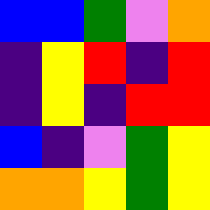[["blue", "blue", "green", "violet", "orange"], ["indigo", "yellow", "red", "indigo", "red"], ["indigo", "yellow", "indigo", "red", "red"], ["blue", "indigo", "violet", "green", "yellow"], ["orange", "orange", "yellow", "green", "yellow"]]